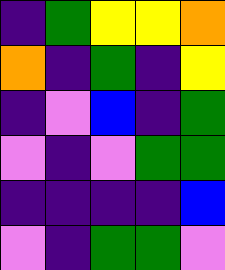[["indigo", "green", "yellow", "yellow", "orange"], ["orange", "indigo", "green", "indigo", "yellow"], ["indigo", "violet", "blue", "indigo", "green"], ["violet", "indigo", "violet", "green", "green"], ["indigo", "indigo", "indigo", "indigo", "blue"], ["violet", "indigo", "green", "green", "violet"]]